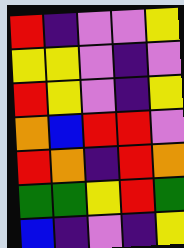[["red", "indigo", "violet", "violet", "yellow"], ["yellow", "yellow", "violet", "indigo", "violet"], ["red", "yellow", "violet", "indigo", "yellow"], ["orange", "blue", "red", "red", "violet"], ["red", "orange", "indigo", "red", "orange"], ["green", "green", "yellow", "red", "green"], ["blue", "indigo", "violet", "indigo", "yellow"]]